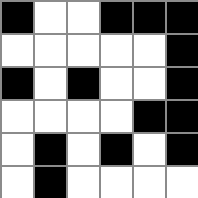[["black", "white", "white", "black", "black", "black"], ["white", "white", "white", "white", "white", "black"], ["black", "white", "black", "white", "white", "black"], ["white", "white", "white", "white", "black", "black"], ["white", "black", "white", "black", "white", "black"], ["white", "black", "white", "white", "white", "white"]]